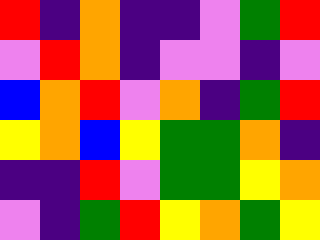[["red", "indigo", "orange", "indigo", "indigo", "violet", "green", "red"], ["violet", "red", "orange", "indigo", "violet", "violet", "indigo", "violet"], ["blue", "orange", "red", "violet", "orange", "indigo", "green", "red"], ["yellow", "orange", "blue", "yellow", "green", "green", "orange", "indigo"], ["indigo", "indigo", "red", "violet", "green", "green", "yellow", "orange"], ["violet", "indigo", "green", "red", "yellow", "orange", "green", "yellow"]]